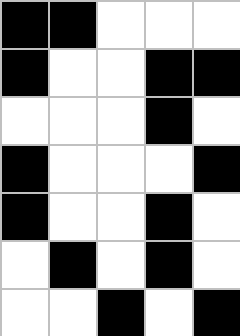[["black", "black", "white", "white", "white"], ["black", "white", "white", "black", "black"], ["white", "white", "white", "black", "white"], ["black", "white", "white", "white", "black"], ["black", "white", "white", "black", "white"], ["white", "black", "white", "black", "white"], ["white", "white", "black", "white", "black"]]